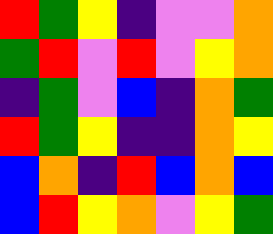[["red", "green", "yellow", "indigo", "violet", "violet", "orange"], ["green", "red", "violet", "red", "violet", "yellow", "orange"], ["indigo", "green", "violet", "blue", "indigo", "orange", "green"], ["red", "green", "yellow", "indigo", "indigo", "orange", "yellow"], ["blue", "orange", "indigo", "red", "blue", "orange", "blue"], ["blue", "red", "yellow", "orange", "violet", "yellow", "green"]]